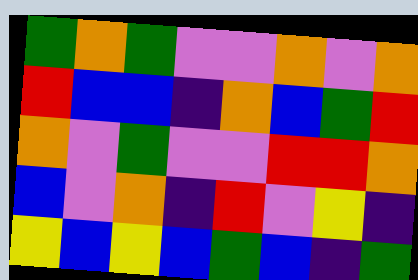[["green", "orange", "green", "violet", "violet", "orange", "violet", "orange"], ["red", "blue", "blue", "indigo", "orange", "blue", "green", "red"], ["orange", "violet", "green", "violet", "violet", "red", "red", "orange"], ["blue", "violet", "orange", "indigo", "red", "violet", "yellow", "indigo"], ["yellow", "blue", "yellow", "blue", "green", "blue", "indigo", "green"]]